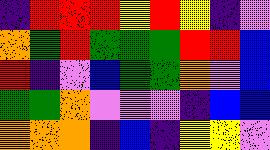[["indigo", "red", "red", "red", "yellow", "red", "yellow", "indigo", "violet"], ["orange", "green", "red", "green", "green", "green", "red", "red", "blue"], ["red", "indigo", "violet", "blue", "green", "green", "orange", "violet", "blue"], ["green", "green", "orange", "violet", "violet", "violet", "indigo", "blue", "blue"], ["orange", "orange", "orange", "indigo", "blue", "indigo", "yellow", "yellow", "violet"]]